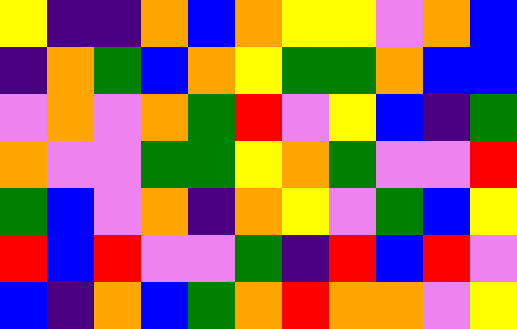[["yellow", "indigo", "indigo", "orange", "blue", "orange", "yellow", "yellow", "violet", "orange", "blue"], ["indigo", "orange", "green", "blue", "orange", "yellow", "green", "green", "orange", "blue", "blue"], ["violet", "orange", "violet", "orange", "green", "red", "violet", "yellow", "blue", "indigo", "green"], ["orange", "violet", "violet", "green", "green", "yellow", "orange", "green", "violet", "violet", "red"], ["green", "blue", "violet", "orange", "indigo", "orange", "yellow", "violet", "green", "blue", "yellow"], ["red", "blue", "red", "violet", "violet", "green", "indigo", "red", "blue", "red", "violet"], ["blue", "indigo", "orange", "blue", "green", "orange", "red", "orange", "orange", "violet", "yellow"]]